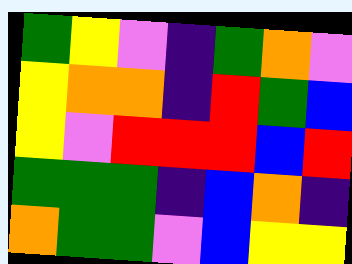[["green", "yellow", "violet", "indigo", "green", "orange", "violet"], ["yellow", "orange", "orange", "indigo", "red", "green", "blue"], ["yellow", "violet", "red", "red", "red", "blue", "red"], ["green", "green", "green", "indigo", "blue", "orange", "indigo"], ["orange", "green", "green", "violet", "blue", "yellow", "yellow"]]